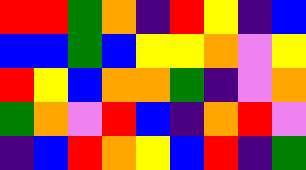[["red", "red", "green", "orange", "indigo", "red", "yellow", "indigo", "blue"], ["blue", "blue", "green", "blue", "yellow", "yellow", "orange", "violet", "yellow"], ["red", "yellow", "blue", "orange", "orange", "green", "indigo", "violet", "orange"], ["green", "orange", "violet", "red", "blue", "indigo", "orange", "red", "violet"], ["indigo", "blue", "red", "orange", "yellow", "blue", "red", "indigo", "green"]]